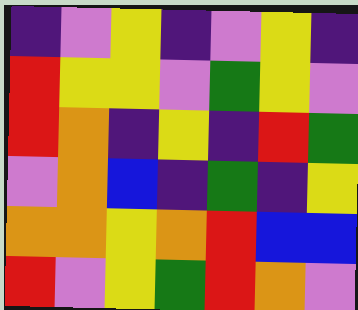[["indigo", "violet", "yellow", "indigo", "violet", "yellow", "indigo"], ["red", "yellow", "yellow", "violet", "green", "yellow", "violet"], ["red", "orange", "indigo", "yellow", "indigo", "red", "green"], ["violet", "orange", "blue", "indigo", "green", "indigo", "yellow"], ["orange", "orange", "yellow", "orange", "red", "blue", "blue"], ["red", "violet", "yellow", "green", "red", "orange", "violet"]]